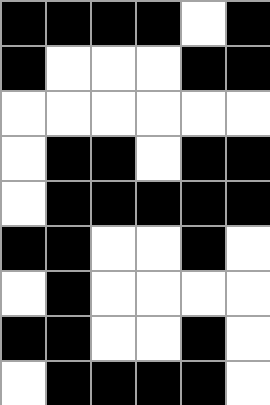[["black", "black", "black", "black", "white", "black"], ["black", "white", "white", "white", "black", "black"], ["white", "white", "white", "white", "white", "white"], ["white", "black", "black", "white", "black", "black"], ["white", "black", "black", "black", "black", "black"], ["black", "black", "white", "white", "black", "white"], ["white", "black", "white", "white", "white", "white"], ["black", "black", "white", "white", "black", "white"], ["white", "black", "black", "black", "black", "white"]]